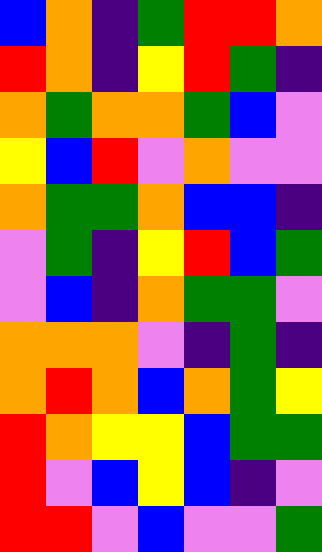[["blue", "orange", "indigo", "green", "red", "red", "orange"], ["red", "orange", "indigo", "yellow", "red", "green", "indigo"], ["orange", "green", "orange", "orange", "green", "blue", "violet"], ["yellow", "blue", "red", "violet", "orange", "violet", "violet"], ["orange", "green", "green", "orange", "blue", "blue", "indigo"], ["violet", "green", "indigo", "yellow", "red", "blue", "green"], ["violet", "blue", "indigo", "orange", "green", "green", "violet"], ["orange", "orange", "orange", "violet", "indigo", "green", "indigo"], ["orange", "red", "orange", "blue", "orange", "green", "yellow"], ["red", "orange", "yellow", "yellow", "blue", "green", "green"], ["red", "violet", "blue", "yellow", "blue", "indigo", "violet"], ["red", "red", "violet", "blue", "violet", "violet", "green"]]